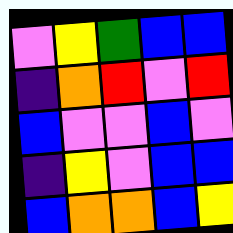[["violet", "yellow", "green", "blue", "blue"], ["indigo", "orange", "red", "violet", "red"], ["blue", "violet", "violet", "blue", "violet"], ["indigo", "yellow", "violet", "blue", "blue"], ["blue", "orange", "orange", "blue", "yellow"]]